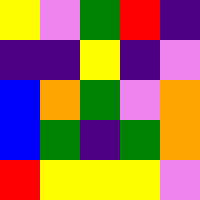[["yellow", "violet", "green", "red", "indigo"], ["indigo", "indigo", "yellow", "indigo", "violet"], ["blue", "orange", "green", "violet", "orange"], ["blue", "green", "indigo", "green", "orange"], ["red", "yellow", "yellow", "yellow", "violet"]]